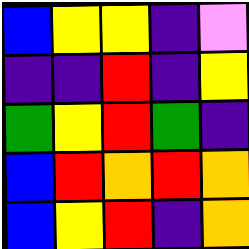[["blue", "yellow", "yellow", "indigo", "violet"], ["indigo", "indigo", "red", "indigo", "yellow"], ["green", "yellow", "red", "green", "indigo"], ["blue", "red", "orange", "red", "orange"], ["blue", "yellow", "red", "indigo", "orange"]]